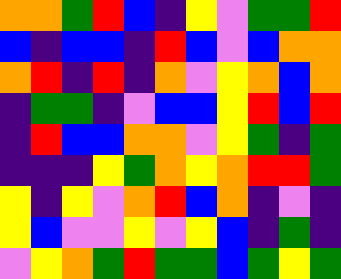[["orange", "orange", "green", "red", "blue", "indigo", "yellow", "violet", "green", "green", "red"], ["blue", "indigo", "blue", "blue", "indigo", "red", "blue", "violet", "blue", "orange", "orange"], ["orange", "red", "indigo", "red", "indigo", "orange", "violet", "yellow", "orange", "blue", "orange"], ["indigo", "green", "green", "indigo", "violet", "blue", "blue", "yellow", "red", "blue", "red"], ["indigo", "red", "blue", "blue", "orange", "orange", "violet", "yellow", "green", "indigo", "green"], ["indigo", "indigo", "indigo", "yellow", "green", "orange", "yellow", "orange", "red", "red", "green"], ["yellow", "indigo", "yellow", "violet", "orange", "red", "blue", "orange", "indigo", "violet", "indigo"], ["yellow", "blue", "violet", "violet", "yellow", "violet", "yellow", "blue", "indigo", "green", "indigo"], ["violet", "yellow", "orange", "green", "red", "green", "green", "blue", "green", "yellow", "green"]]